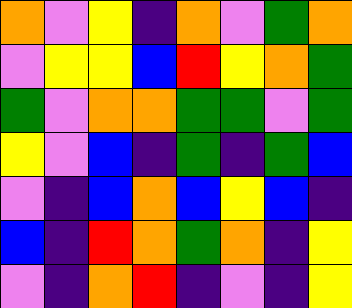[["orange", "violet", "yellow", "indigo", "orange", "violet", "green", "orange"], ["violet", "yellow", "yellow", "blue", "red", "yellow", "orange", "green"], ["green", "violet", "orange", "orange", "green", "green", "violet", "green"], ["yellow", "violet", "blue", "indigo", "green", "indigo", "green", "blue"], ["violet", "indigo", "blue", "orange", "blue", "yellow", "blue", "indigo"], ["blue", "indigo", "red", "orange", "green", "orange", "indigo", "yellow"], ["violet", "indigo", "orange", "red", "indigo", "violet", "indigo", "yellow"]]